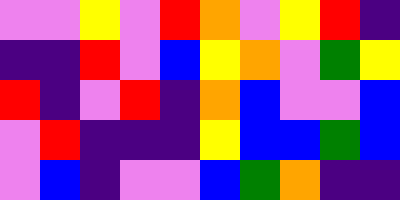[["violet", "violet", "yellow", "violet", "red", "orange", "violet", "yellow", "red", "indigo"], ["indigo", "indigo", "red", "violet", "blue", "yellow", "orange", "violet", "green", "yellow"], ["red", "indigo", "violet", "red", "indigo", "orange", "blue", "violet", "violet", "blue"], ["violet", "red", "indigo", "indigo", "indigo", "yellow", "blue", "blue", "green", "blue"], ["violet", "blue", "indigo", "violet", "violet", "blue", "green", "orange", "indigo", "indigo"]]